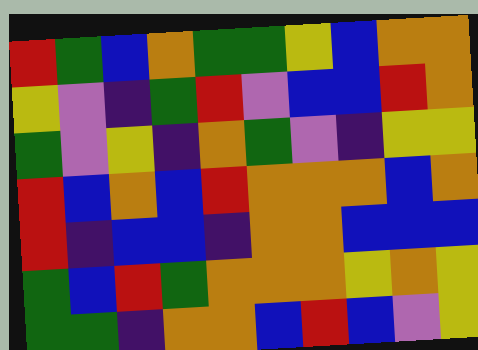[["red", "green", "blue", "orange", "green", "green", "yellow", "blue", "orange", "orange"], ["yellow", "violet", "indigo", "green", "red", "violet", "blue", "blue", "red", "orange"], ["green", "violet", "yellow", "indigo", "orange", "green", "violet", "indigo", "yellow", "yellow"], ["red", "blue", "orange", "blue", "red", "orange", "orange", "orange", "blue", "orange"], ["red", "indigo", "blue", "blue", "indigo", "orange", "orange", "blue", "blue", "blue"], ["green", "blue", "red", "green", "orange", "orange", "orange", "yellow", "orange", "yellow"], ["green", "green", "indigo", "orange", "orange", "blue", "red", "blue", "violet", "yellow"]]